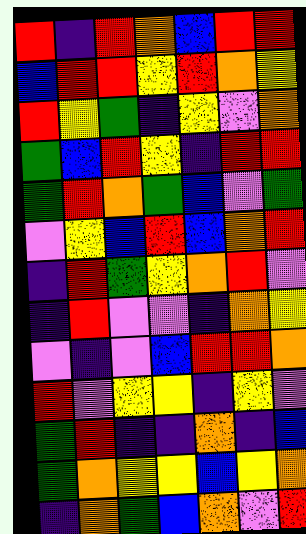[["red", "indigo", "red", "orange", "blue", "red", "red"], ["blue", "red", "red", "yellow", "red", "orange", "yellow"], ["red", "yellow", "green", "indigo", "yellow", "violet", "orange"], ["green", "blue", "red", "yellow", "indigo", "red", "red"], ["green", "red", "orange", "green", "blue", "violet", "green"], ["violet", "yellow", "blue", "red", "blue", "orange", "red"], ["indigo", "red", "green", "yellow", "orange", "red", "violet"], ["indigo", "red", "violet", "violet", "indigo", "orange", "yellow"], ["violet", "indigo", "violet", "blue", "red", "red", "orange"], ["red", "violet", "yellow", "yellow", "indigo", "yellow", "violet"], ["green", "red", "indigo", "indigo", "orange", "indigo", "blue"], ["green", "orange", "yellow", "yellow", "blue", "yellow", "orange"], ["indigo", "orange", "green", "blue", "orange", "violet", "red"]]